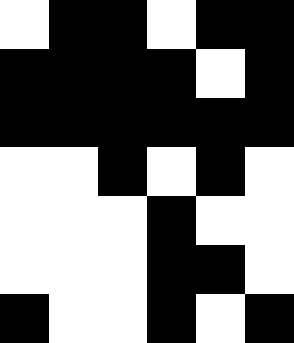[["white", "black", "black", "white", "black", "black"], ["black", "black", "black", "black", "white", "black"], ["black", "black", "black", "black", "black", "black"], ["white", "white", "black", "white", "black", "white"], ["white", "white", "white", "black", "white", "white"], ["white", "white", "white", "black", "black", "white"], ["black", "white", "white", "black", "white", "black"]]